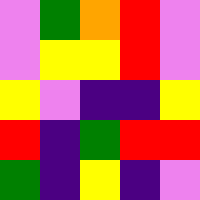[["violet", "green", "orange", "red", "violet"], ["violet", "yellow", "yellow", "red", "violet"], ["yellow", "violet", "indigo", "indigo", "yellow"], ["red", "indigo", "green", "red", "red"], ["green", "indigo", "yellow", "indigo", "violet"]]